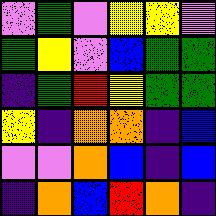[["violet", "green", "violet", "yellow", "yellow", "violet"], ["green", "yellow", "violet", "blue", "green", "green"], ["indigo", "green", "red", "yellow", "green", "green"], ["yellow", "indigo", "orange", "orange", "indigo", "blue"], ["violet", "violet", "orange", "blue", "indigo", "blue"], ["indigo", "orange", "blue", "red", "orange", "indigo"]]